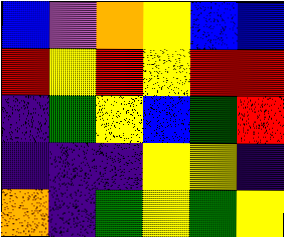[["blue", "violet", "orange", "yellow", "blue", "blue"], ["red", "yellow", "red", "yellow", "red", "red"], ["indigo", "green", "yellow", "blue", "green", "red"], ["indigo", "indigo", "indigo", "yellow", "yellow", "indigo"], ["orange", "indigo", "green", "yellow", "green", "yellow"]]